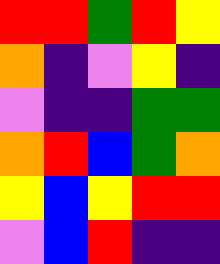[["red", "red", "green", "red", "yellow"], ["orange", "indigo", "violet", "yellow", "indigo"], ["violet", "indigo", "indigo", "green", "green"], ["orange", "red", "blue", "green", "orange"], ["yellow", "blue", "yellow", "red", "red"], ["violet", "blue", "red", "indigo", "indigo"]]